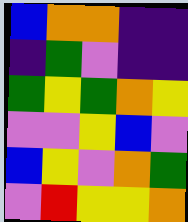[["blue", "orange", "orange", "indigo", "indigo"], ["indigo", "green", "violet", "indigo", "indigo"], ["green", "yellow", "green", "orange", "yellow"], ["violet", "violet", "yellow", "blue", "violet"], ["blue", "yellow", "violet", "orange", "green"], ["violet", "red", "yellow", "yellow", "orange"]]